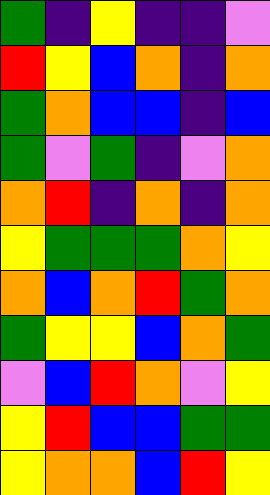[["green", "indigo", "yellow", "indigo", "indigo", "violet"], ["red", "yellow", "blue", "orange", "indigo", "orange"], ["green", "orange", "blue", "blue", "indigo", "blue"], ["green", "violet", "green", "indigo", "violet", "orange"], ["orange", "red", "indigo", "orange", "indigo", "orange"], ["yellow", "green", "green", "green", "orange", "yellow"], ["orange", "blue", "orange", "red", "green", "orange"], ["green", "yellow", "yellow", "blue", "orange", "green"], ["violet", "blue", "red", "orange", "violet", "yellow"], ["yellow", "red", "blue", "blue", "green", "green"], ["yellow", "orange", "orange", "blue", "red", "yellow"]]